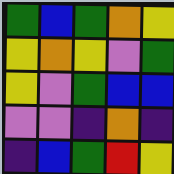[["green", "blue", "green", "orange", "yellow"], ["yellow", "orange", "yellow", "violet", "green"], ["yellow", "violet", "green", "blue", "blue"], ["violet", "violet", "indigo", "orange", "indigo"], ["indigo", "blue", "green", "red", "yellow"]]